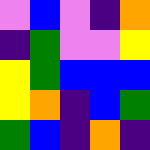[["violet", "blue", "violet", "indigo", "orange"], ["indigo", "green", "violet", "violet", "yellow"], ["yellow", "green", "blue", "blue", "blue"], ["yellow", "orange", "indigo", "blue", "green"], ["green", "blue", "indigo", "orange", "indigo"]]